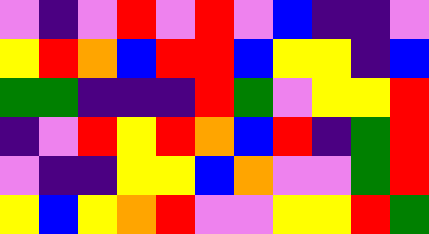[["violet", "indigo", "violet", "red", "violet", "red", "violet", "blue", "indigo", "indigo", "violet"], ["yellow", "red", "orange", "blue", "red", "red", "blue", "yellow", "yellow", "indigo", "blue"], ["green", "green", "indigo", "indigo", "indigo", "red", "green", "violet", "yellow", "yellow", "red"], ["indigo", "violet", "red", "yellow", "red", "orange", "blue", "red", "indigo", "green", "red"], ["violet", "indigo", "indigo", "yellow", "yellow", "blue", "orange", "violet", "violet", "green", "red"], ["yellow", "blue", "yellow", "orange", "red", "violet", "violet", "yellow", "yellow", "red", "green"]]